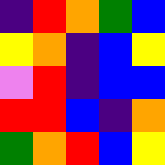[["indigo", "red", "orange", "green", "blue"], ["yellow", "orange", "indigo", "blue", "yellow"], ["violet", "red", "indigo", "blue", "blue"], ["red", "red", "blue", "indigo", "orange"], ["green", "orange", "red", "blue", "yellow"]]